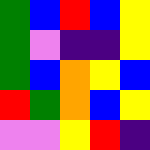[["green", "blue", "red", "blue", "yellow"], ["green", "violet", "indigo", "indigo", "yellow"], ["green", "blue", "orange", "yellow", "blue"], ["red", "green", "orange", "blue", "yellow"], ["violet", "violet", "yellow", "red", "indigo"]]